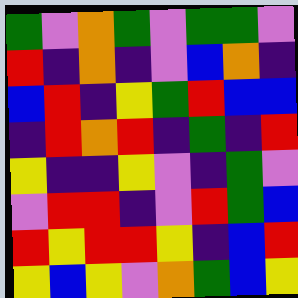[["green", "violet", "orange", "green", "violet", "green", "green", "violet"], ["red", "indigo", "orange", "indigo", "violet", "blue", "orange", "indigo"], ["blue", "red", "indigo", "yellow", "green", "red", "blue", "blue"], ["indigo", "red", "orange", "red", "indigo", "green", "indigo", "red"], ["yellow", "indigo", "indigo", "yellow", "violet", "indigo", "green", "violet"], ["violet", "red", "red", "indigo", "violet", "red", "green", "blue"], ["red", "yellow", "red", "red", "yellow", "indigo", "blue", "red"], ["yellow", "blue", "yellow", "violet", "orange", "green", "blue", "yellow"]]